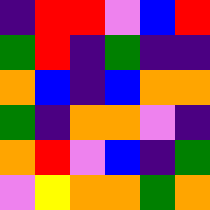[["indigo", "red", "red", "violet", "blue", "red"], ["green", "red", "indigo", "green", "indigo", "indigo"], ["orange", "blue", "indigo", "blue", "orange", "orange"], ["green", "indigo", "orange", "orange", "violet", "indigo"], ["orange", "red", "violet", "blue", "indigo", "green"], ["violet", "yellow", "orange", "orange", "green", "orange"]]